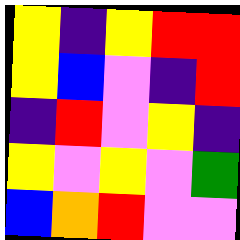[["yellow", "indigo", "yellow", "red", "red"], ["yellow", "blue", "violet", "indigo", "red"], ["indigo", "red", "violet", "yellow", "indigo"], ["yellow", "violet", "yellow", "violet", "green"], ["blue", "orange", "red", "violet", "violet"]]